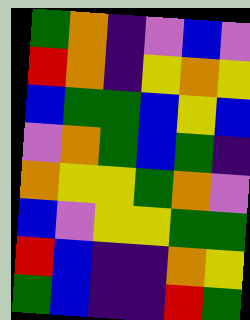[["green", "orange", "indigo", "violet", "blue", "violet"], ["red", "orange", "indigo", "yellow", "orange", "yellow"], ["blue", "green", "green", "blue", "yellow", "blue"], ["violet", "orange", "green", "blue", "green", "indigo"], ["orange", "yellow", "yellow", "green", "orange", "violet"], ["blue", "violet", "yellow", "yellow", "green", "green"], ["red", "blue", "indigo", "indigo", "orange", "yellow"], ["green", "blue", "indigo", "indigo", "red", "green"]]